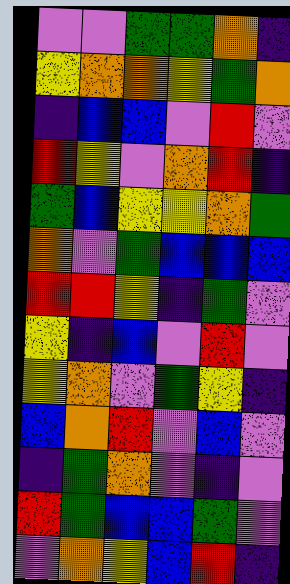[["violet", "violet", "green", "green", "orange", "indigo"], ["yellow", "orange", "orange", "yellow", "green", "orange"], ["indigo", "blue", "blue", "violet", "red", "violet"], ["red", "yellow", "violet", "orange", "red", "indigo"], ["green", "blue", "yellow", "yellow", "orange", "green"], ["orange", "violet", "green", "blue", "blue", "blue"], ["red", "red", "yellow", "indigo", "green", "violet"], ["yellow", "indigo", "blue", "violet", "red", "violet"], ["yellow", "orange", "violet", "green", "yellow", "indigo"], ["blue", "orange", "red", "violet", "blue", "violet"], ["indigo", "green", "orange", "violet", "indigo", "violet"], ["red", "green", "blue", "blue", "green", "violet"], ["violet", "orange", "yellow", "blue", "red", "indigo"]]